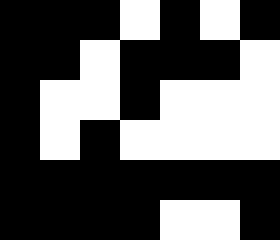[["black", "black", "black", "white", "black", "white", "black"], ["black", "black", "white", "black", "black", "black", "white"], ["black", "white", "white", "black", "white", "white", "white"], ["black", "white", "black", "white", "white", "white", "white"], ["black", "black", "black", "black", "black", "black", "black"], ["black", "black", "black", "black", "white", "white", "black"]]